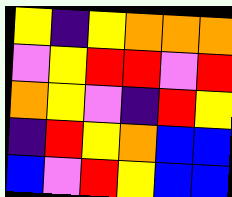[["yellow", "indigo", "yellow", "orange", "orange", "orange"], ["violet", "yellow", "red", "red", "violet", "red"], ["orange", "yellow", "violet", "indigo", "red", "yellow"], ["indigo", "red", "yellow", "orange", "blue", "blue"], ["blue", "violet", "red", "yellow", "blue", "blue"]]